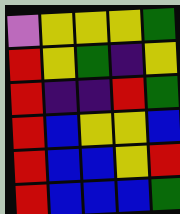[["violet", "yellow", "yellow", "yellow", "green"], ["red", "yellow", "green", "indigo", "yellow"], ["red", "indigo", "indigo", "red", "green"], ["red", "blue", "yellow", "yellow", "blue"], ["red", "blue", "blue", "yellow", "red"], ["red", "blue", "blue", "blue", "green"]]